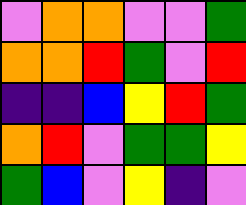[["violet", "orange", "orange", "violet", "violet", "green"], ["orange", "orange", "red", "green", "violet", "red"], ["indigo", "indigo", "blue", "yellow", "red", "green"], ["orange", "red", "violet", "green", "green", "yellow"], ["green", "blue", "violet", "yellow", "indigo", "violet"]]